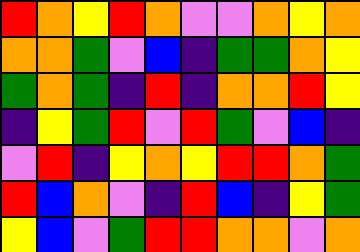[["red", "orange", "yellow", "red", "orange", "violet", "violet", "orange", "yellow", "orange"], ["orange", "orange", "green", "violet", "blue", "indigo", "green", "green", "orange", "yellow"], ["green", "orange", "green", "indigo", "red", "indigo", "orange", "orange", "red", "yellow"], ["indigo", "yellow", "green", "red", "violet", "red", "green", "violet", "blue", "indigo"], ["violet", "red", "indigo", "yellow", "orange", "yellow", "red", "red", "orange", "green"], ["red", "blue", "orange", "violet", "indigo", "red", "blue", "indigo", "yellow", "green"], ["yellow", "blue", "violet", "green", "red", "red", "orange", "orange", "violet", "orange"]]